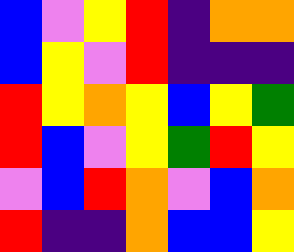[["blue", "violet", "yellow", "red", "indigo", "orange", "orange"], ["blue", "yellow", "violet", "red", "indigo", "indigo", "indigo"], ["red", "yellow", "orange", "yellow", "blue", "yellow", "green"], ["red", "blue", "violet", "yellow", "green", "red", "yellow"], ["violet", "blue", "red", "orange", "violet", "blue", "orange"], ["red", "indigo", "indigo", "orange", "blue", "blue", "yellow"]]